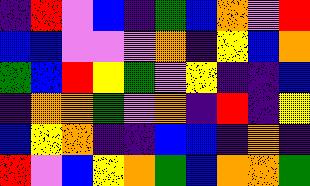[["indigo", "red", "violet", "blue", "indigo", "green", "blue", "orange", "violet", "red"], ["blue", "blue", "violet", "violet", "violet", "orange", "indigo", "yellow", "blue", "orange"], ["green", "blue", "red", "yellow", "green", "violet", "yellow", "indigo", "indigo", "blue"], ["indigo", "orange", "orange", "green", "violet", "orange", "indigo", "red", "indigo", "yellow"], ["blue", "yellow", "orange", "indigo", "indigo", "blue", "blue", "indigo", "orange", "indigo"], ["red", "violet", "blue", "yellow", "orange", "green", "blue", "orange", "orange", "green"]]